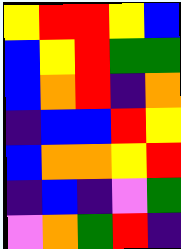[["yellow", "red", "red", "yellow", "blue"], ["blue", "yellow", "red", "green", "green"], ["blue", "orange", "red", "indigo", "orange"], ["indigo", "blue", "blue", "red", "yellow"], ["blue", "orange", "orange", "yellow", "red"], ["indigo", "blue", "indigo", "violet", "green"], ["violet", "orange", "green", "red", "indigo"]]